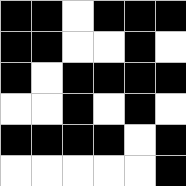[["black", "black", "white", "black", "black", "black"], ["black", "black", "white", "white", "black", "white"], ["black", "white", "black", "black", "black", "black"], ["white", "white", "black", "white", "black", "white"], ["black", "black", "black", "black", "white", "black"], ["white", "white", "white", "white", "white", "black"]]